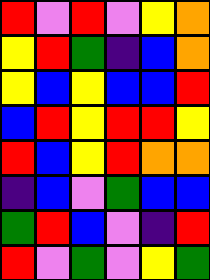[["red", "violet", "red", "violet", "yellow", "orange"], ["yellow", "red", "green", "indigo", "blue", "orange"], ["yellow", "blue", "yellow", "blue", "blue", "red"], ["blue", "red", "yellow", "red", "red", "yellow"], ["red", "blue", "yellow", "red", "orange", "orange"], ["indigo", "blue", "violet", "green", "blue", "blue"], ["green", "red", "blue", "violet", "indigo", "red"], ["red", "violet", "green", "violet", "yellow", "green"]]